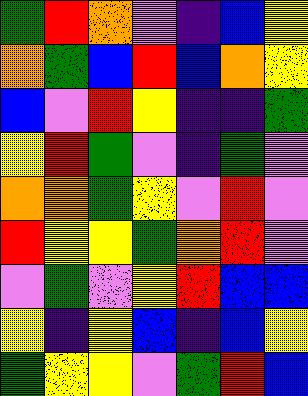[["green", "red", "orange", "violet", "indigo", "blue", "yellow"], ["orange", "green", "blue", "red", "blue", "orange", "yellow"], ["blue", "violet", "red", "yellow", "indigo", "indigo", "green"], ["yellow", "red", "green", "violet", "indigo", "green", "violet"], ["orange", "orange", "green", "yellow", "violet", "red", "violet"], ["red", "yellow", "yellow", "green", "orange", "red", "violet"], ["violet", "green", "violet", "yellow", "red", "blue", "blue"], ["yellow", "indigo", "yellow", "blue", "indigo", "blue", "yellow"], ["green", "yellow", "yellow", "violet", "green", "red", "blue"]]